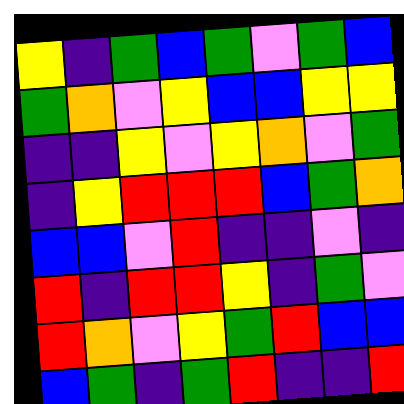[["yellow", "indigo", "green", "blue", "green", "violet", "green", "blue"], ["green", "orange", "violet", "yellow", "blue", "blue", "yellow", "yellow"], ["indigo", "indigo", "yellow", "violet", "yellow", "orange", "violet", "green"], ["indigo", "yellow", "red", "red", "red", "blue", "green", "orange"], ["blue", "blue", "violet", "red", "indigo", "indigo", "violet", "indigo"], ["red", "indigo", "red", "red", "yellow", "indigo", "green", "violet"], ["red", "orange", "violet", "yellow", "green", "red", "blue", "blue"], ["blue", "green", "indigo", "green", "red", "indigo", "indigo", "red"]]